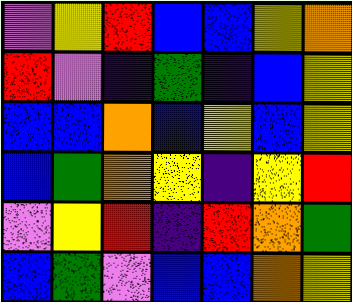[["violet", "yellow", "red", "blue", "blue", "yellow", "orange"], ["red", "violet", "indigo", "green", "indigo", "blue", "yellow"], ["blue", "blue", "orange", "blue", "yellow", "blue", "yellow"], ["blue", "green", "orange", "yellow", "indigo", "yellow", "red"], ["violet", "yellow", "red", "indigo", "red", "orange", "green"], ["blue", "green", "violet", "blue", "blue", "orange", "yellow"]]